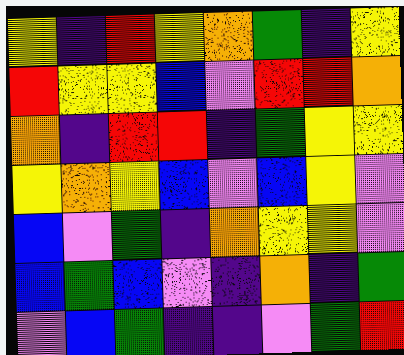[["yellow", "indigo", "red", "yellow", "orange", "green", "indigo", "yellow"], ["red", "yellow", "yellow", "blue", "violet", "red", "red", "orange"], ["orange", "indigo", "red", "red", "indigo", "green", "yellow", "yellow"], ["yellow", "orange", "yellow", "blue", "violet", "blue", "yellow", "violet"], ["blue", "violet", "green", "indigo", "orange", "yellow", "yellow", "violet"], ["blue", "green", "blue", "violet", "indigo", "orange", "indigo", "green"], ["violet", "blue", "green", "indigo", "indigo", "violet", "green", "red"]]